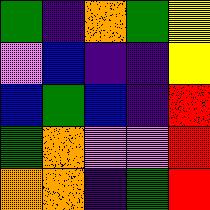[["green", "indigo", "orange", "green", "yellow"], ["violet", "blue", "indigo", "indigo", "yellow"], ["blue", "green", "blue", "indigo", "red"], ["green", "orange", "violet", "violet", "red"], ["orange", "orange", "indigo", "green", "red"]]